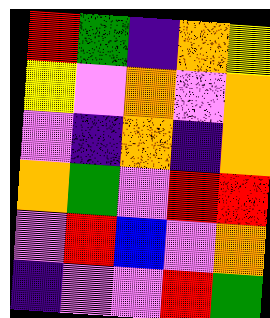[["red", "green", "indigo", "orange", "yellow"], ["yellow", "violet", "orange", "violet", "orange"], ["violet", "indigo", "orange", "indigo", "orange"], ["orange", "green", "violet", "red", "red"], ["violet", "red", "blue", "violet", "orange"], ["indigo", "violet", "violet", "red", "green"]]